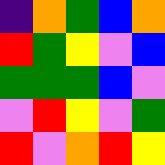[["indigo", "orange", "green", "blue", "orange"], ["red", "green", "yellow", "violet", "blue"], ["green", "green", "green", "blue", "violet"], ["violet", "red", "yellow", "violet", "green"], ["red", "violet", "orange", "red", "yellow"]]